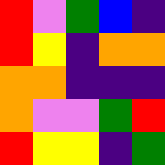[["red", "violet", "green", "blue", "indigo"], ["red", "yellow", "indigo", "orange", "orange"], ["orange", "orange", "indigo", "indigo", "indigo"], ["orange", "violet", "violet", "green", "red"], ["red", "yellow", "yellow", "indigo", "green"]]